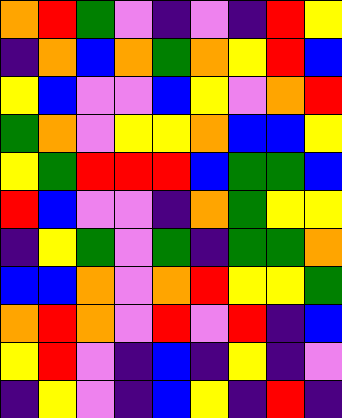[["orange", "red", "green", "violet", "indigo", "violet", "indigo", "red", "yellow"], ["indigo", "orange", "blue", "orange", "green", "orange", "yellow", "red", "blue"], ["yellow", "blue", "violet", "violet", "blue", "yellow", "violet", "orange", "red"], ["green", "orange", "violet", "yellow", "yellow", "orange", "blue", "blue", "yellow"], ["yellow", "green", "red", "red", "red", "blue", "green", "green", "blue"], ["red", "blue", "violet", "violet", "indigo", "orange", "green", "yellow", "yellow"], ["indigo", "yellow", "green", "violet", "green", "indigo", "green", "green", "orange"], ["blue", "blue", "orange", "violet", "orange", "red", "yellow", "yellow", "green"], ["orange", "red", "orange", "violet", "red", "violet", "red", "indigo", "blue"], ["yellow", "red", "violet", "indigo", "blue", "indigo", "yellow", "indigo", "violet"], ["indigo", "yellow", "violet", "indigo", "blue", "yellow", "indigo", "red", "indigo"]]